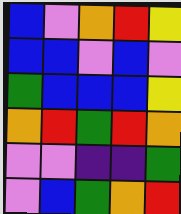[["blue", "violet", "orange", "red", "yellow"], ["blue", "blue", "violet", "blue", "violet"], ["green", "blue", "blue", "blue", "yellow"], ["orange", "red", "green", "red", "orange"], ["violet", "violet", "indigo", "indigo", "green"], ["violet", "blue", "green", "orange", "red"]]